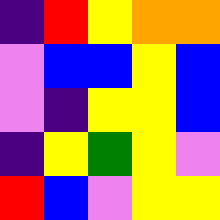[["indigo", "red", "yellow", "orange", "orange"], ["violet", "blue", "blue", "yellow", "blue"], ["violet", "indigo", "yellow", "yellow", "blue"], ["indigo", "yellow", "green", "yellow", "violet"], ["red", "blue", "violet", "yellow", "yellow"]]